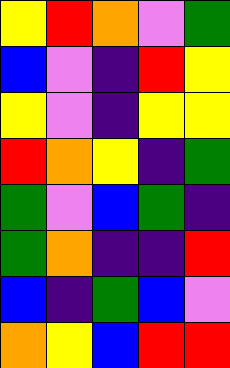[["yellow", "red", "orange", "violet", "green"], ["blue", "violet", "indigo", "red", "yellow"], ["yellow", "violet", "indigo", "yellow", "yellow"], ["red", "orange", "yellow", "indigo", "green"], ["green", "violet", "blue", "green", "indigo"], ["green", "orange", "indigo", "indigo", "red"], ["blue", "indigo", "green", "blue", "violet"], ["orange", "yellow", "blue", "red", "red"]]